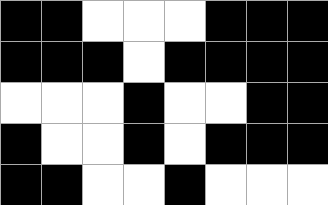[["black", "black", "white", "white", "white", "black", "black", "black"], ["black", "black", "black", "white", "black", "black", "black", "black"], ["white", "white", "white", "black", "white", "white", "black", "black"], ["black", "white", "white", "black", "white", "black", "black", "black"], ["black", "black", "white", "white", "black", "white", "white", "white"]]